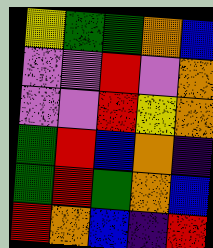[["yellow", "green", "green", "orange", "blue"], ["violet", "violet", "red", "violet", "orange"], ["violet", "violet", "red", "yellow", "orange"], ["green", "red", "blue", "orange", "indigo"], ["green", "red", "green", "orange", "blue"], ["red", "orange", "blue", "indigo", "red"]]